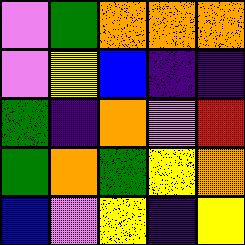[["violet", "green", "orange", "orange", "orange"], ["violet", "yellow", "blue", "indigo", "indigo"], ["green", "indigo", "orange", "violet", "red"], ["green", "orange", "green", "yellow", "orange"], ["blue", "violet", "yellow", "indigo", "yellow"]]